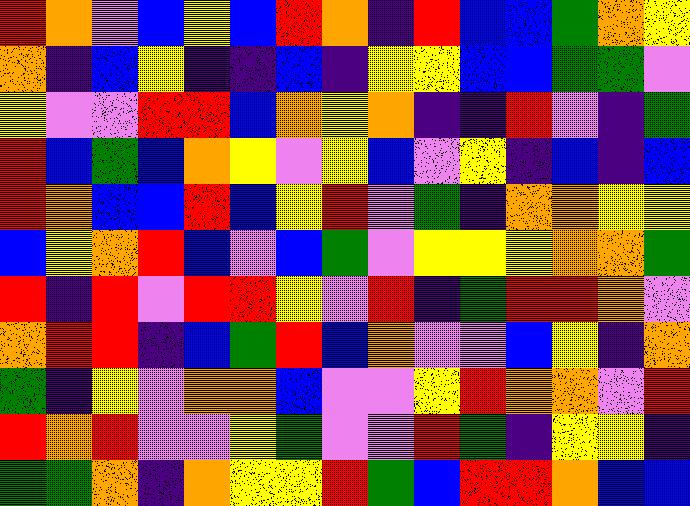[["red", "orange", "violet", "blue", "yellow", "blue", "red", "orange", "indigo", "red", "blue", "blue", "green", "orange", "yellow"], ["orange", "indigo", "blue", "yellow", "indigo", "indigo", "blue", "indigo", "yellow", "yellow", "blue", "blue", "green", "green", "violet"], ["yellow", "violet", "violet", "red", "red", "blue", "orange", "yellow", "orange", "indigo", "indigo", "red", "violet", "indigo", "green"], ["red", "blue", "green", "blue", "orange", "yellow", "violet", "yellow", "blue", "violet", "yellow", "indigo", "blue", "indigo", "blue"], ["red", "orange", "blue", "blue", "red", "blue", "yellow", "red", "violet", "green", "indigo", "orange", "orange", "yellow", "yellow"], ["blue", "yellow", "orange", "red", "blue", "violet", "blue", "green", "violet", "yellow", "yellow", "yellow", "orange", "orange", "green"], ["red", "indigo", "red", "violet", "red", "red", "yellow", "violet", "red", "indigo", "green", "red", "red", "orange", "violet"], ["orange", "red", "red", "indigo", "blue", "green", "red", "blue", "orange", "violet", "violet", "blue", "yellow", "indigo", "orange"], ["green", "indigo", "yellow", "violet", "orange", "orange", "blue", "violet", "violet", "yellow", "red", "orange", "orange", "violet", "red"], ["red", "orange", "red", "violet", "violet", "yellow", "green", "violet", "violet", "red", "green", "indigo", "yellow", "yellow", "indigo"], ["green", "green", "orange", "indigo", "orange", "yellow", "yellow", "red", "green", "blue", "red", "red", "orange", "blue", "blue"]]